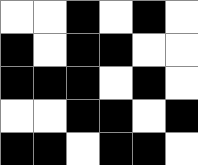[["white", "white", "black", "white", "black", "white"], ["black", "white", "black", "black", "white", "white"], ["black", "black", "black", "white", "black", "white"], ["white", "white", "black", "black", "white", "black"], ["black", "black", "white", "black", "black", "white"]]